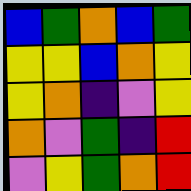[["blue", "green", "orange", "blue", "green"], ["yellow", "yellow", "blue", "orange", "yellow"], ["yellow", "orange", "indigo", "violet", "yellow"], ["orange", "violet", "green", "indigo", "red"], ["violet", "yellow", "green", "orange", "red"]]